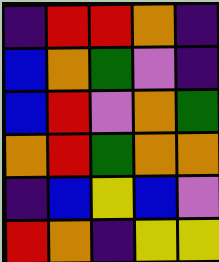[["indigo", "red", "red", "orange", "indigo"], ["blue", "orange", "green", "violet", "indigo"], ["blue", "red", "violet", "orange", "green"], ["orange", "red", "green", "orange", "orange"], ["indigo", "blue", "yellow", "blue", "violet"], ["red", "orange", "indigo", "yellow", "yellow"]]